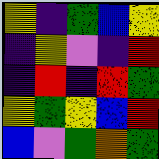[["yellow", "indigo", "green", "blue", "yellow"], ["indigo", "yellow", "violet", "indigo", "red"], ["indigo", "red", "indigo", "red", "green"], ["yellow", "green", "yellow", "blue", "red"], ["blue", "violet", "green", "orange", "green"]]